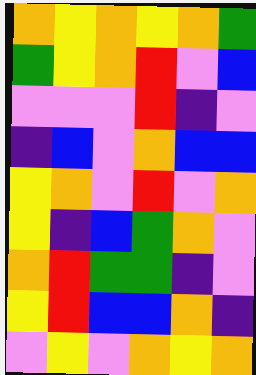[["orange", "yellow", "orange", "yellow", "orange", "green"], ["green", "yellow", "orange", "red", "violet", "blue"], ["violet", "violet", "violet", "red", "indigo", "violet"], ["indigo", "blue", "violet", "orange", "blue", "blue"], ["yellow", "orange", "violet", "red", "violet", "orange"], ["yellow", "indigo", "blue", "green", "orange", "violet"], ["orange", "red", "green", "green", "indigo", "violet"], ["yellow", "red", "blue", "blue", "orange", "indigo"], ["violet", "yellow", "violet", "orange", "yellow", "orange"]]